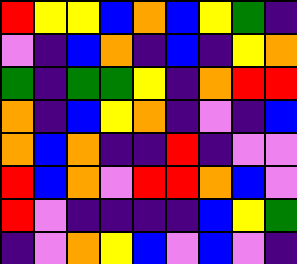[["red", "yellow", "yellow", "blue", "orange", "blue", "yellow", "green", "indigo"], ["violet", "indigo", "blue", "orange", "indigo", "blue", "indigo", "yellow", "orange"], ["green", "indigo", "green", "green", "yellow", "indigo", "orange", "red", "red"], ["orange", "indigo", "blue", "yellow", "orange", "indigo", "violet", "indigo", "blue"], ["orange", "blue", "orange", "indigo", "indigo", "red", "indigo", "violet", "violet"], ["red", "blue", "orange", "violet", "red", "red", "orange", "blue", "violet"], ["red", "violet", "indigo", "indigo", "indigo", "indigo", "blue", "yellow", "green"], ["indigo", "violet", "orange", "yellow", "blue", "violet", "blue", "violet", "indigo"]]